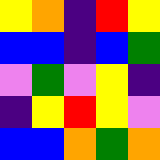[["yellow", "orange", "indigo", "red", "yellow"], ["blue", "blue", "indigo", "blue", "green"], ["violet", "green", "violet", "yellow", "indigo"], ["indigo", "yellow", "red", "yellow", "violet"], ["blue", "blue", "orange", "green", "orange"]]